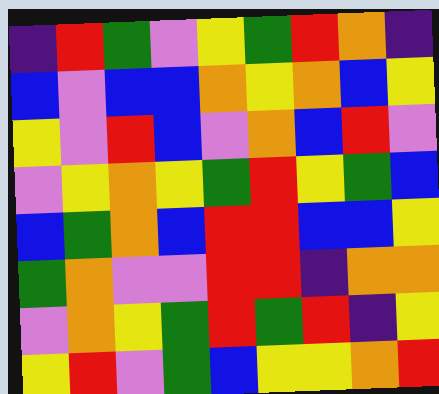[["indigo", "red", "green", "violet", "yellow", "green", "red", "orange", "indigo"], ["blue", "violet", "blue", "blue", "orange", "yellow", "orange", "blue", "yellow"], ["yellow", "violet", "red", "blue", "violet", "orange", "blue", "red", "violet"], ["violet", "yellow", "orange", "yellow", "green", "red", "yellow", "green", "blue"], ["blue", "green", "orange", "blue", "red", "red", "blue", "blue", "yellow"], ["green", "orange", "violet", "violet", "red", "red", "indigo", "orange", "orange"], ["violet", "orange", "yellow", "green", "red", "green", "red", "indigo", "yellow"], ["yellow", "red", "violet", "green", "blue", "yellow", "yellow", "orange", "red"]]